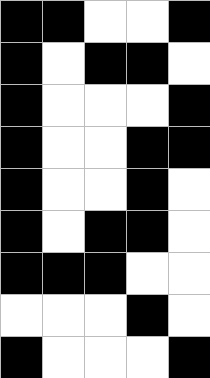[["black", "black", "white", "white", "black"], ["black", "white", "black", "black", "white"], ["black", "white", "white", "white", "black"], ["black", "white", "white", "black", "black"], ["black", "white", "white", "black", "white"], ["black", "white", "black", "black", "white"], ["black", "black", "black", "white", "white"], ["white", "white", "white", "black", "white"], ["black", "white", "white", "white", "black"]]